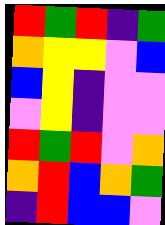[["red", "green", "red", "indigo", "green"], ["orange", "yellow", "yellow", "violet", "blue"], ["blue", "yellow", "indigo", "violet", "violet"], ["violet", "yellow", "indigo", "violet", "violet"], ["red", "green", "red", "violet", "orange"], ["orange", "red", "blue", "orange", "green"], ["indigo", "red", "blue", "blue", "violet"]]